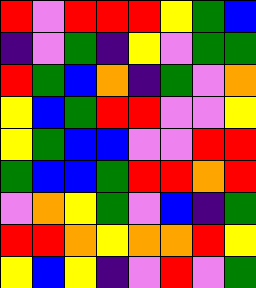[["red", "violet", "red", "red", "red", "yellow", "green", "blue"], ["indigo", "violet", "green", "indigo", "yellow", "violet", "green", "green"], ["red", "green", "blue", "orange", "indigo", "green", "violet", "orange"], ["yellow", "blue", "green", "red", "red", "violet", "violet", "yellow"], ["yellow", "green", "blue", "blue", "violet", "violet", "red", "red"], ["green", "blue", "blue", "green", "red", "red", "orange", "red"], ["violet", "orange", "yellow", "green", "violet", "blue", "indigo", "green"], ["red", "red", "orange", "yellow", "orange", "orange", "red", "yellow"], ["yellow", "blue", "yellow", "indigo", "violet", "red", "violet", "green"]]